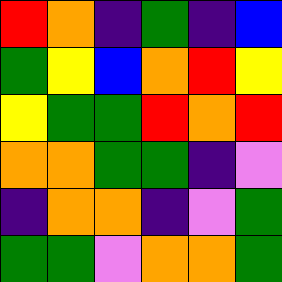[["red", "orange", "indigo", "green", "indigo", "blue"], ["green", "yellow", "blue", "orange", "red", "yellow"], ["yellow", "green", "green", "red", "orange", "red"], ["orange", "orange", "green", "green", "indigo", "violet"], ["indigo", "orange", "orange", "indigo", "violet", "green"], ["green", "green", "violet", "orange", "orange", "green"]]